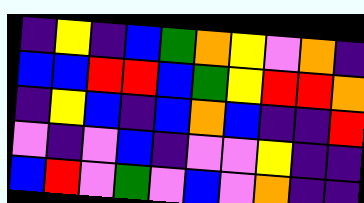[["indigo", "yellow", "indigo", "blue", "green", "orange", "yellow", "violet", "orange", "indigo"], ["blue", "blue", "red", "red", "blue", "green", "yellow", "red", "red", "orange"], ["indigo", "yellow", "blue", "indigo", "blue", "orange", "blue", "indigo", "indigo", "red"], ["violet", "indigo", "violet", "blue", "indigo", "violet", "violet", "yellow", "indigo", "indigo"], ["blue", "red", "violet", "green", "violet", "blue", "violet", "orange", "indigo", "indigo"]]